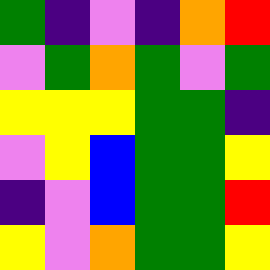[["green", "indigo", "violet", "indigo", "orange", "red"], ["violet", "green", "orange", "green", "violet", "green"], ["yellow", "yellow", "yellow", "green", "green", "indigo"], ["violet", "yellow", "blue", "green", "green", "yellow"], ["indigo", "violet", "blue", "green", "green", "red"], ["yellow", "violet", "orange", "green", "green", "yellow"]]